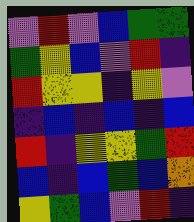[["violet", "red", "violet", "blue", "green", "green"], ["green", "yellow", "blue", "violet", "red", "indigo"], ["red", "yellow", "yellow", "indigo", "yellow", "violet"], ["indigo", "blue", "indigo", "blue", "indigo", "blue"], ["red", "indigo", "yellow", "yellow", "green", "red"], ["blue", "indigo", "blue", "green", "blue", "orange"], ["yellow", "green", "blue", "violet", "red", "indigo"]]